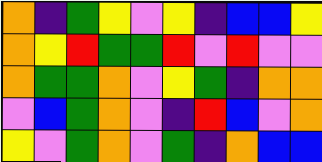[["orange", "indigo", "green", "yellow", "violet", "yellow", "indigo", "blue", "blue", "yellow"], ["orange", "yellow", "red", "green", "green", "red", "violet", "red", "violet", "violet"], ["orange", "green", "green", "orange", "violet", "yellow", "green", "indigo", "orange", "orange"], ["violet", "blue", "green", "orange", "violet", "indigo", "red", "blue", "violet", "orange"], ["yellow", "violet", "green", "orange", "violet", "green", "indigo", "orange", "blue", "blue"]]